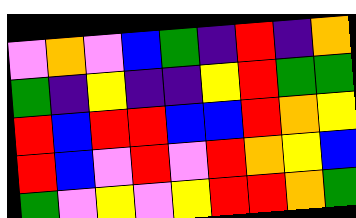[["violet", "orange", "violet", "blue", "green", "indigo", "red", "indigo", "orange"], ["green", "indigo", "yellow", "indigo", "indigo", "yellow", "red", "green", "green"], ["red", "blue", "red", "red", "blue", "blue", "red", "orange", "yellow"], ["red", "blue", "violet", "red", "violet", "red", "orange", "yellow", "blue"], ["green", "violet", "yellow", "violet", "yellow", "red", "red", "orange", "green"]]